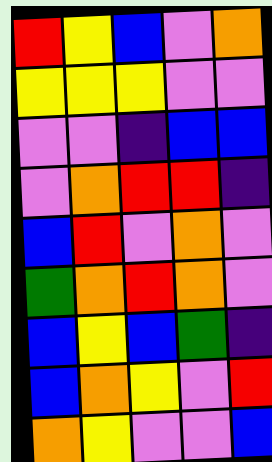[["red", "yellow", "blue", "violet", "orange"], ["yellow", "yellow", "yellow", "violet", "violet"], ["violet", "violet", "indigo", "blue", "blue"], ["violet", "orange", "red", "red", "indigo"], ["blue", "red", "violet", "orange", "violet"], ["green", "orange", "red", "orange", "violet"], ["blue", "yellow", "blue", "green", "indigo"], ["blue", "orange", "yellow", "violet", "red"], ["orange", "yellow", "violet", "violet", "blue"]]